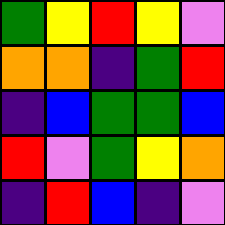[["green", "yellow", "red", "yellow", "violet"], ["orange", "orange", "indigo", "green", "red"], ["indigo", "blue", "green", "green", "blue"], ["red", "violet", "green", "yellow", "orange"], ["indigo", "red", "blue", "indigo", "violet"]]